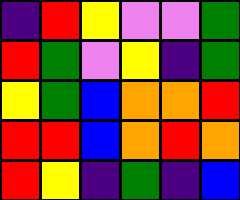[["indigo", "red", "yellow", "violet", "violet", "green"], ["red", "green", "violet", "yellow", "indigo", "green"], ["yellow", "green", "blue", "orange", "orange", "red"], ["red", "red", "blue", "orange", "red", "orange"], ["red", "yellow", "indigo", "green", "indigo", "blue"]]